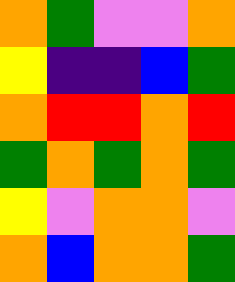[["orange", "green", "violet", "violet", "orange"], ["yellow", "indigo", "indigo", "blue", "green"], ["orange", "red", "red", "orange", "red"], ["green", "orange", "green", "orange", "green"], ["yellow", "violet", "orange", "orange", "violet"], ["orange", "blue", "orange", "orange", "green"]]